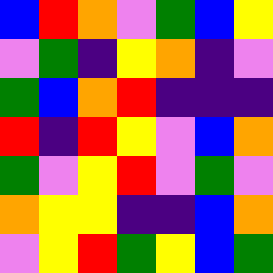[["blue", "red", "orange", "violet", "green", "blue", "yellow"], ["violet", "green", "indigo", "yellow", "orange", "indigo", "violet"], ["green", "blue", "orange", "red", "indigo", "indigo", "indigo"], ["red", "indigo", "red", "yellow", "violet", "blue", "orange"], ["green", "violet", "yellow", "red", "violet", "green", "violet"], ["orange", "yellow", "yellow", "indigo", "indigo", "blue", "orange"], ["violet", "yellow", "red", "green", "yellow", "blue", "green"]]